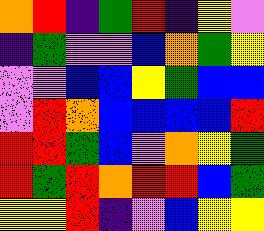[["orange", "red", "indigo", "green", "red", "indigo", "yellow", "violet"], ["indigo", "green", "violet", "violet", "blue", "orange", "green", "yellow"], ["violet", "violet", "blue", "blue", "yellow", "green", "blue", "blue"], ["violet", "red", "orange", "blue", "blue", "blue", "blue", "red"], ["red", "red", "green", "blue", "violet", "orange", "yellow", "green"], ["red", "green", "red", "orange", "red", "red", "blue", "green"], ["yellow", "yellow", "red", "indigo", "violet", "blue", "yellow", "yellow"]]